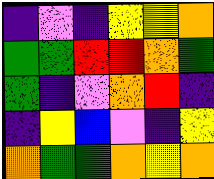[["indigo", "violet", "indigo", "yellow", "yellow", "orange"], ["green", "green", "red", "red", "orange", "green"], ["green", "indigo", "violet", "orange", "red", "indigo"], ["indigo", "yellow", "blue", "violet", "indigo", "yellow"], ["orange", "green", "green", "orange", "yellow", "orange"]]